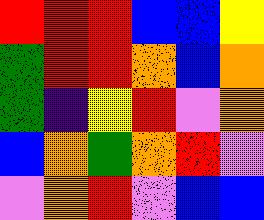[["red", "red", "red", "blue", "blue", "yellow"], ["green", "red", "red", "orange", "blue", "orange"], ["green", "indigo", "yellow", "red", "violet", "orange"], ["blue", "orange", "green", "orange", "red", "violet"], ["violet", "orange", "red", "violet", "blue", "blue"]]